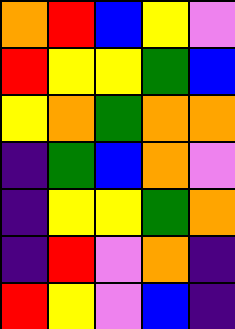[["orange", "red", "blue", "yellow", "violet"], ["red", "yellow", "yellow", "green", "blue"], ["yellow", "orange", "green", "orange", "orange"], ["indigo", "green", "blue", "orange", "violet"], ["indigo", "yellow", "yellow", "green", "orange"], ["indigo", "red", "violet", "orange", "indigo"], ["red", "yellow", "violet", "blue", "indigo"]]